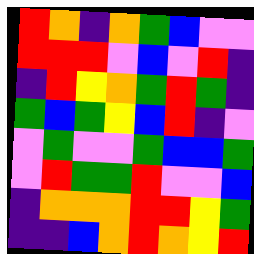[["red", "orange", "indigo", "orange", "green", "blue", "violet", "violet"], ["red", "red", "red", "violet", "blue", "violet", "red", "indigo"], ["indigo", "red", "yellow", "orange", "green", "red", "green", "indigo"], ["green", "blue", "green", "yellow", "blue", "red", "indigo", "violet"], ["violet", "green", "violet", "violet", "green", "blue", "blue", "green"], ["violet", "red", "green", "green", "red", "violet", "violet", "blue"], ["indigo", "orange", "orange", "orange", "red", "red", "yellow", "green"], ["indigo", "indigo", "blue", "orange", "red", "orange", "yellow", "red"]]